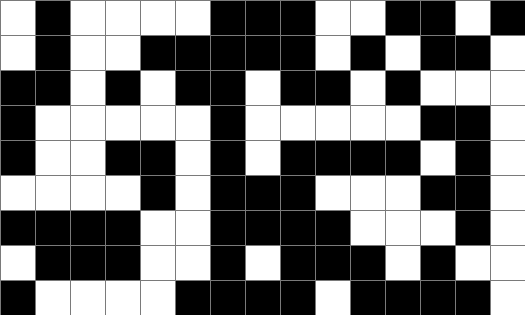[["white", "black", "white", "white", "white", "white", "black", "black", "black", "white", "white", "black", "black", "white", "black"], ["white", "black", "white", "white", "black", "black", "black", "black", "black", "white", "black", "white", "black", "black", "white"], ["black", "black", "white", "black", "white", "black", "black", "white", "black", "black", "white", "black", "white", "white", "white"], ["black", "white", "white", "white", "white", "white", "black", "white", "white", "white", "white", "white", "black", "black", "white"], ["black", "white", "white", "black", "black", "white", "black", "white", "black", "black", "black", "black", "white", "black", "white"], ["white", "white", "white", "white", "black", "white", "black", "black", "black", "white", "white", "white", "black", "black", "white"], ["black", "black", "black", "black", "white", "white", "black", "black", "black", "black", "white", "white", "white", "black", "white"], ["white", "black", "black", "black", "white", "white", "black", "white", "black", "black", "black", "white", "black", "white", "white"], ["black", "white", "white", "white", "white", "black", "black", "black", "black", "white", "black", "black", "black", "black", "white"]]